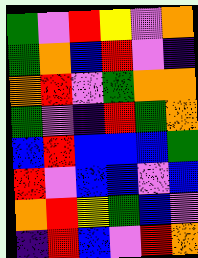[["green", "violet", "red", "yellow", "violet", "orange"], ["green", "orange", "blue", "red", "violet", "indigo"], ["orange", "red", "violet", "green", "orange", "orange"], ["green", "violet", "indigo", "red", "green", "orange"], ["blue", "red", "blue", "blue", "blue", "green"], ["red", "violet", "blue", "blue", "violet", "blue"], ["orange", "red", "yellow", "green", "blue", "violet"], ["indigo", "red", "blue", "violet", "red", "orange"]]